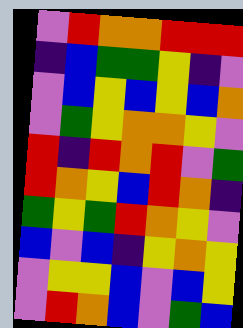[["violet", "red", "orange", "orange", "red", "red", "red"], ["indigo", "blue", "green", "green", "yellow", "indigo", "violet"], ["violet", "blue", "yellow", "blue", "yellow", "blue", "orange"], ["violet", "green", "yellow", "orange", "orange", "yellow", "violet"], ["red", "indigo", "red", "orange", "red", "violet", "green"], ["red", "orange", "yellow", "blue", "red", "orange", "indigo"], ["green", "yellow", "green", "red", "orange", "yellow", "violet"], ["blue", "violet", "blue", "indigo", "yellow", "orange", "yellow"], ["violet", "yellow", "yellow", "blue", "violet", "blue", "yellow"], ["violet", "red", "orange", "blue", "violet", "green", "blue"]]